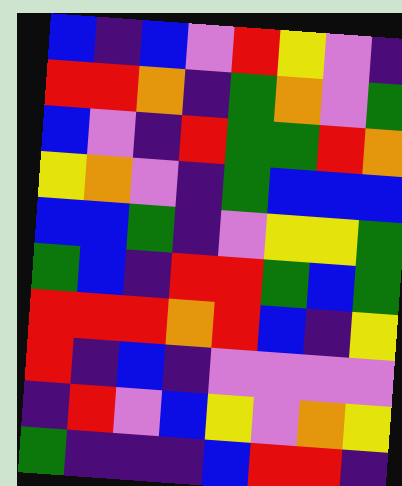[["blue", "indigo", "blue", "violet", "red", "yellow", "violet", "indigo"], ["red", "red", "orange", "indigo", "green", "orange", "violet", "green"], ["blue", "violet", "indigo", "red", "green", "green", "red", "orange"], ["yellow", "orange", "violet", "indigo", "green", "blue", "blue", "blue"], ["blue", "blue", "green", "indigo", "violet", "yellow", "yellow", "green"], ["green", "blue", "indigo", "red", "red", "green", "blue", "green"], ["red", "red", "red", "orange", "red", "blue", "indigo", "yellow"], ["red", "indigo", "blue", "indigo", "violet", "violet", "violet", "violet"], ["indigo", "red", "violet", "blue", "yellow", "violet", "orange", "yellow"], ["green", "indigo", "indigo", "indigo", "blue", "red", "red", "indigo"]]